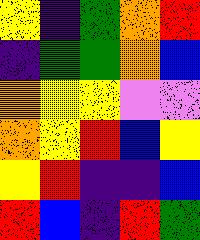[["yellow", "indigo", "green", "orange", "red"], ["indigo", "green", "green", "orange", "blue"], ["orange", "yellow", "yellow", "violet", "violet"], ["orange", "yellow", "red", "blue", "yellow"], ["yellow", "red", "indigo", "indigo", "blue"], ["red", "blue", "indigo", "red", "green"]]